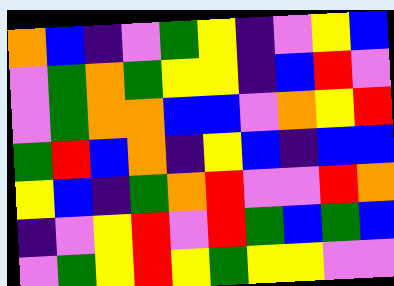[["orange", "blue", "indigo", "violet", "green", "yellow", "indigo", "violet", "yellow", "blue"], ["violet", "green", "orange", "green", "yellow", "yellow", "indigo", "blue", "red", "violet"], ["violet", "green", "orange", "orange", "blue", "blue", "violet", "orange", "yellow", "red"], ["green", "red", "blue", "orange", "indigo", "yellow", "blue", "indigo", "blue", "blue"], ["yellow", "blue", "indigo", "green", "orange", "red", "violet", "violet", "red", "orange"], ["indigo", "violet", "yellow", "red", "violet", "red", "green", "blue", "green", "blue"], ["violet", "green", "yellow", "red", "yellow", "green", "yellow", "yellow", "violet", "violet"]]